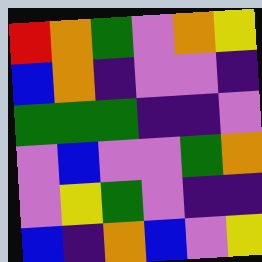[["red", "orange", "green", "violet", "orange", "yellow"], ["blue", "orange", "indigo", "violet", "violet", "indigo"], ["green", "green", "green", "indigo", "indigo", "violet"], ["violet", "blue", "violet", "violet", "green", "orange"], ["violet", "yellow", "green", "violet", "indigo", "indigo"], ["blue", "indigo", "orange", "blue", "violet", "yellow"]]